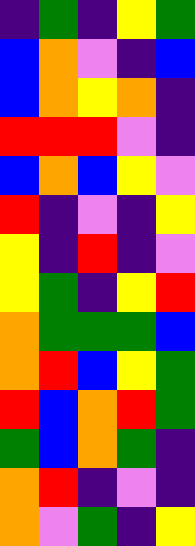[["indigo", "green", "indigo", "yellow", "green"], ["blue", "orange", "violet", "indigo", "blue"], ["blue", "orange", "yellow", "orange", "indigo"], ["red", "red", "red", "violet", "indigo"], ["blue", "orange", "blue", "yellow", "violet"], ["red", "indigo", "violet", "indigo", "yellow"], ["yellow", "indigo", "red", "indigo", "violet"], ["yellow", "green", "indigo", "yellow", "red"], ["orange", "green", "green", "green", "blue"], ["orange", "red", "blue", "yellow", "green"], ["red", "blue", "orange", "red", "green"], ["green", "blue", "orange", "green", "indigo"], ["orange", "red", "indigo", "violet", "indigo"], ["orange", "violet", "green", "indigo", "yellow"]]